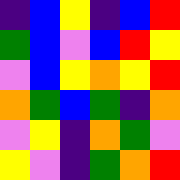[["indigo", "blue", "yellow", "indigo", "blue", "red"], ["green", "blue", "violet", "blue", "red", "yellow"], ["violet", "blue", "yellow", "orange", "yellow", "red"], ["orange", "green", "blue", "green", "indigo", "orange"], ["violet", "yellow", "indigo", "orange", "green", "violet"], ["yellow", "violet", "indigo", "green", "orange", "red"]]